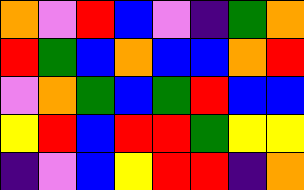[["orange", "violet", "red", "blue", "violet", "indigo", "green", "orange"], ["red", "green", "blue", "orange", "blue", "blue", "orange", "red"], ["violet", "orange", "green", "blue", "green", "red", "blue", "blue"], ["yellow", "red", "blue", "red", "red", "green", "yellow", "yellow"], ["indigo", "violet", "blue", "yellow", "red", "red", "indigo", "orange"]]